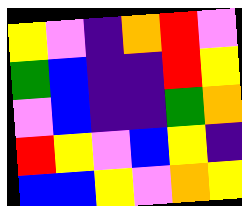[["yellow", "violet", "indigo", "orange", "red", "violet"], ["green", "blue", "indigo", "indigo", "red", "yellow"], ["violet", "blue", "indigo", "indigo", "green", "orange"], ["red", "yellow", "violet", "blue", "yellow", "indigo"], ["blue", "blue", "yellow", "violet", "orange", "yellow"]]